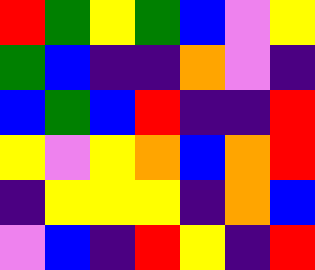[["red", "green", "yellow", "green", "blue", "violet", "yellow"], ["green", "blue", "indigo", "indigo", "orange", "violet", "indigo"], ["blue", "green", "blue", "red", "indigo", "indigo", "red"], ["yellow", "violet", "yellow", "orange", "blue", "orange", "red"], ["indigo", "yellow", "yellow", "yellow", "indigo", "orange", "blue"], ["violet", "blue", "indigo", "red", "yellow", "indigo", "red"]]